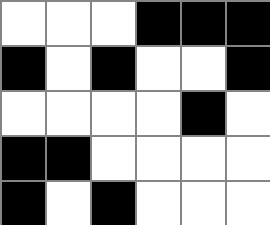[["white", "white", "white", "black", "black", "black"], ["black", "white", "black", "white", "white", "black"], ["white", "white", "white", "white", "black", "white"], ["black", "black", "white", "white", "white", "white"], ["black", "white", "black", "white", "white", "white"]]